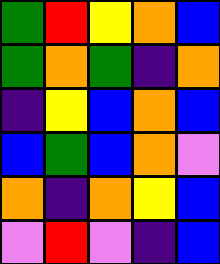[["green", "red", "yellow", "orange", "blue"], ["green", "orange", "green", "indigo", "orange"], ["indigo", "yellow", "blue", "orange", "blue"], ["blue", "green", "blue", "orange", "violet"], ["orange", "indigo", "orange", "yellow", "blue"], ["violet", "red", "violet", "indigo", "blue"]]